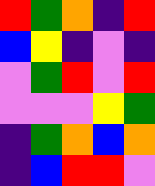[["red", "green", "orange", "indigo", "red"], ["blue", "yellow", "indigo", "violet", "indigo"], ["violet", "green", "red", "violet", "red"], ["violet", "violet", "violet", "yellow", "green"], ["indigo", "green", "orange", "blue", "orange"], ["indigo", "blue", "red", "red", "violet"]]